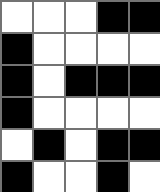[["white", "white", "white", "black", "black"], ["black", "white", "white", "white", "white"], ["black", "white", "black", "black", "black"], ["black", "white", "white", "white", "white"], ["white", "black", "white", "black", "black"], ["black", "white", "white", "black", "white"]]